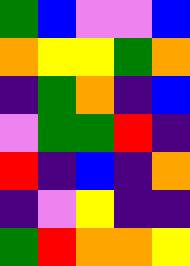[["green", "blue", "violet", "violet", "blue"], ["orange", "yellow", "yellow", "green", "orange"], ["indigo", "green", "orange", "indigo", "blue"], ["violet", "green", "green", "red", "indigo"], ["red", "indigo", "blue", "indigo", "orange"], ["indigo", "violet", "yellow", "indigo", "indigo"], ["green", "red", "orange", "orange", "yellow"]]